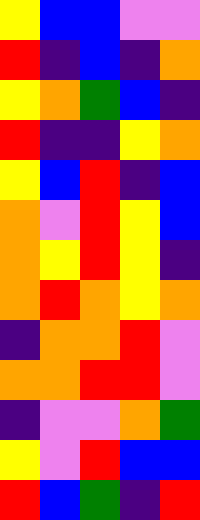[["yellow", "blue", "blue", "violet", "violet"], ["red", "indigo", "blue", "indigo", "orange"], ["yellow", "orange", "green", "blue", "indigo"], ["red", "indigo", "indigo", "yellow", "orange"], ["yellow", "blue", "red", "indigo", "blue"], ["orange", "violet", "red", "yellow", "blue"], ["orange", "yellow", "red", "yellow", "indigo"], ["orange", "red", "orange", "yellow", "orange"], ["indigo", "orange", "orange", "red", "violet"], ["orange", "orange", "red", "red", "violet"], ["indigo", "violet", "violet", "orange", "green"], ["yellow", "violet", "red", "blue", "blue"], ["red", "blue", "green", "indigo", "red"]]